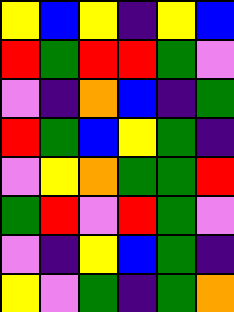[["yellow", "blue", "yellow", "indigo", "yellow", "blue"], ["red", "green", "red", "red", "green", "violet"], ["violet", "indigo", "orange", "blue", "indigo", "green"], ["red", "green", "blue", "yellow", "green", "indigo"], ["violet", "yellow", "orange", "green", "green", "red"], ["green", "red", "violet", "red", "green", "violet"], ["violet", "indigo", "yellow", "blue", "green", "indigo"], ["yellow", "violet", "green", "indigo", "green", "orange"]]